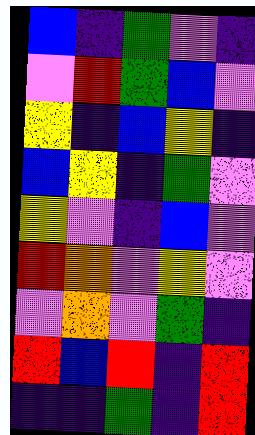[["blue", "indigo", "green", "violet", "indigo"], ["violet", "red", "green", "blue", "violet"], ["yellow", "indigo", "blue", "yellow", "indigo"], ["blue", "yellow", "indigo", "green", "violet"], ["yellow", "violet", "indigo", "blue", "violet"], ["red", "orange", "violet", "yellow", "violet"], ["violet", "orange", "violet", "green", "indigo"], ["red", "blue", "red", "indigo", "red"], ["indigo", "indigo", "green", "indigo", "red"]]